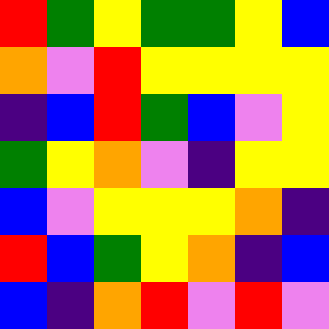[["red", "green", "yellow", "green", "green", "yellow", "blue"], ["orange", "violet", "red", "yellow", "yellow", "yellow", "yellow"], ["indigo", "blue", "red", "green", "blue", "violet", "yellow"], ["green", "yellow", "orange", "violet", "indigo", "yellow", "yellow"], ["blue", "violet", "yellow", "yellow", "yellow", "orange", "indigo"], ["red", "blue", "green", "yellow", "orange", "indigo", "blue"], ["blue", "indigo", "orange", "red", "violet", "red", "violet"]]